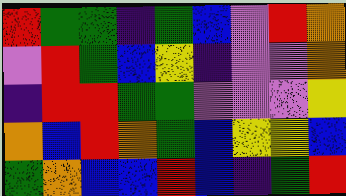[["red", "green", "green", "indigo", "green", "blue", "violet", "red", "orange"], ["violet", "red", "green", "blue", "yellow", "indigo", "violet", "violet", "orange"], ["indigo", "red", "red", "green", "green", "violet", "violet", "violet", "yellow"], ["orange", "blue", "red", "orange", "green", "blue", "yellow", "yellow", "blue"], ["green", "orange", "blue", "blue", "red", "blue", "indigo", "green", "red"]]